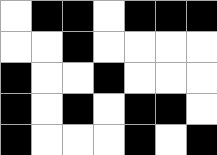[["white", "black", "black", "white", "black", "black", "black"], ["white", "white", "black", "white", "white", "white", "white"], ["black", "white", "white", "black", "white", "white", "white"], ["black", "white", "black", "white", "black", "black", "white"], ["black", "white", "white", "white", "black", "white", "black"]]